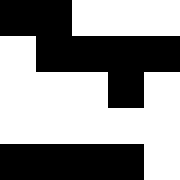[["black", "black", "white", "white", "white"], ["white", "black", "black", "black", "black"], ["white", "white", "white", "black", "white"], ["white", "white", "white", "white", "white"], ["black", "black", "black", "black", "white"]]